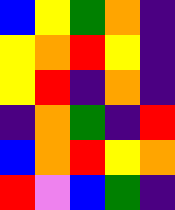[["blue", "yellow", "green", "orange", "indigo"], ["yellow", "orange", "red", "yellow", "indigo"], ["yellow", "red", "indigo", "orange", "indigo"], ["indigo", "orange", "green", "indigo", "red"], ["blue", "orange", "red", "yellow", "orange"], ["red", "violet", "blue", "green", "indigo"]]